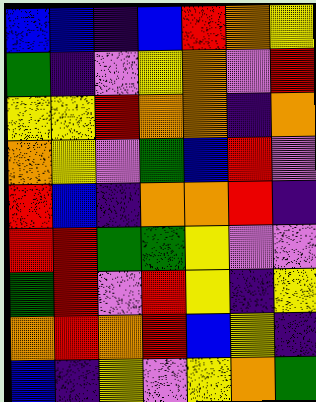[["blue", "blue", "indigo", "blue", "red", "orange", "yellow"], ["green", "indigo", "violet", "yellow", "orange", "violet", "red"], ["yellow", "yellow", "red", "orange", "orange", "indigo", "orange"], ["orange", "yellow", "violet", "green", "blue", "red", "violet"], ["red", "blue", "indigo", "orange", "orange", "red", "indigo"], ["red", "red", "green", "green", "yellow", "violet", "violet"], ["green", "red", "violet", "red", "yellow", "indigo", "yellow"], ["orange", "red", "orange", "red", "blue", "yellow", "indigo"], ["blue", "indigo", "yellow", "violet", "yellow", "orange", "green"]]